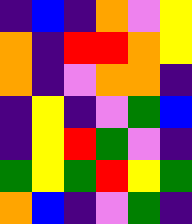[["indigo", "blue", "indigo", "orange", "violet", "yellow"], ["orange", "indigo", "red", "red", "orange", "yellow"], ["orange", "indigo", "violet", "orange", "orange", "indigo"], ["indigo", "yellow", "indigo", "violet", "green", "blue"], ["indigo", "yellow", "red", "green", "violet", "indigo"], ["green", "yellow", "green", "red", "yellow", "green"], ["orange", "blue", "indigo", "violet", "green", "indigo"]]